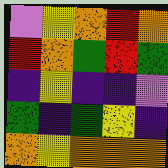[["violet", "yellow", "orange", "red", "orange"], ["red", "orange", "green", "red", "green"], ["indigo", "yellow", "indigo", "indigo", "violet"], ["green", "indigo", "green", "yellow", "indigo"], ["orange", "yellow", "orange", "orange", "orange"]]